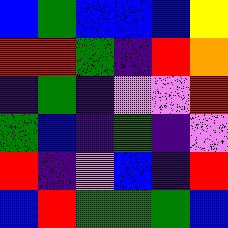[["blue", "green", "blue", "blue", "blue", "yellow"], ["red", "red", "green", "indigo", "red", "orange"], ["indigo", "green", "indigo", "violet", "violet", "red"], ["green", "blue", "indigo", "green", "indigo", "violet"], ["red", "indigo", "violet", "blue", "indigo", "red"], ["blue", "red", "green", "green", "green", "blue"]]